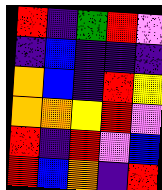[["red", "indigo", "green", "red", "violet"], ["indigo", "blue", "indigo", "indigo", "indigo"], ["orange", "blue", "indigo", "red", "yellow"], ["orange", "orange", "yellow", "red", "violet"], ["red", "indigo", "red", "violet", "blue"], ["red", "blue", "orange", "indigo", "red"]]